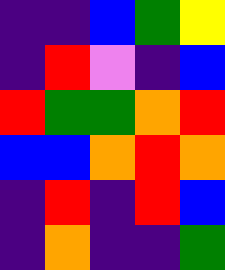[["indigo", "indigo", "blue", "green", "yellow"], ["indigo", "red", "violet", "indigo", "blue"], ["red", "green", "green", "orange", "red"], ["blue", "blue", "orange", "red", "orange"], ["indigo", "red", "indigo", "red", "blue"], ["indigo", "orange", "indigo", "indigo", "green"]]